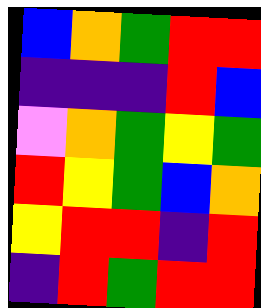[["blue", "orange", "green", "red", "red"], ["indigo", "indigo", "indigo", "red", "blue"], ["violet", "orange", "green", "yellow", "green"], ["red", "yellow", "green", "blue", "orange"], ["yellow", "red", "red", "indigo", "red"], ["indigo", "red", "green", "red", "red"]]